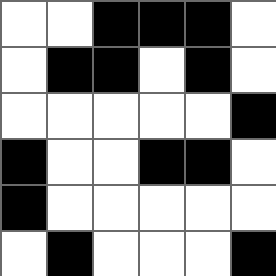[["white", "white", "black", "black", "black", "white"], ["white", "black", "black", "white", "black", "white"], ["white", "white", "white", "white", "white", "black"], ["black", "white", "white", "black", "black", "white"], ["black", "white", "white", "white", "white", "white"], ["white", "black", "white", "white", "white", "black"]]